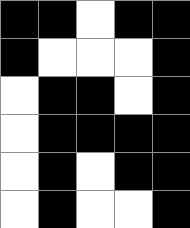[["black", "black", "white", "black", "black"], ["black", "white", "white", "white", "black"], ["white", "black", "black", "white", "black"], ["white", "black", "black", "black", "black"], ["white", "black", "white", "black", "black"], ["white", "black", "white", "white", "black"]]